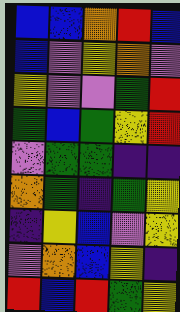[["blue", "blue", "orange", "red", "blue"], ["blue", "violet", "yellow", "orange", "violet"], ["yellow", "violet", "violet", "green", "red"], ["green", "blue", "green", "yellow", "red"], ["violet", "green", "green", "indigo", "indigo"], ["orange", "green", "indigo", "green", "yellow"], ["indigo", "yellow", "blue", "violet", "yellow"], ["violet", "orange", "blue", "yellow", "indigo"], ["red", "blue", "red", "green", "yellow"]]